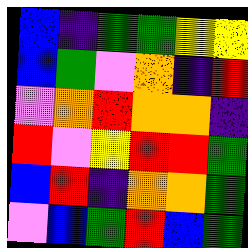[["blue", "indigo", "green", "green", "yellow", "yellow"], ["blue", "green", "violet", "orange", "indigo", "red"], ["violet", "orange", "red", "orange", "orange", "indigo"], ["red", "violet", "yellow", "red", "red", "green"], ["blue", "red", "indigo", "orange", "orange", "green"], ["violet", "blue", "green", "red", "blue", "green"]]